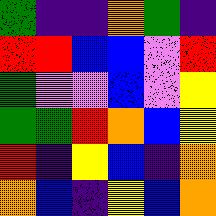[["green", "indigo", "indigo", "orange", "green", "indigo"], ["red", "red", "blue", "blue", "violet", "red"], ["green", "violet", "violet", "blue", "violet", "yellow"], ["green", "green", "red", "orange", "blue", "yellow"], ["red", "indigo", "yellow", "blue", "indigo", "orange"], ["orange", "blue", "indigo", "yellow", "blue", "orange"]]